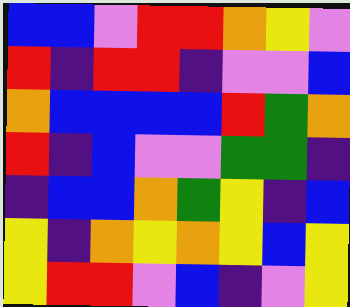[["blue", "blue", "violet", "red", "red", "orange", "yellow", "violet"], ["red", "indigo", "red", "red", "indigo", "violet", "violet", "blue"], ["orange", "blue", "blue", "blue", "blue", "red", "green", "orange"], ["red", "indigo", "blue", "violet", "violet", "green", "green", "indigo"], ["indigo", "blue", "blue", "orange", "green", "yellow", "indigo", "blue"], ["yellow", "indigo", "orange", "yellow", "orange", "yellow", "blue", "yellow"], ["yellow", "red", "red", "violet", "blue", "indigo", "violet", "yellow"]]